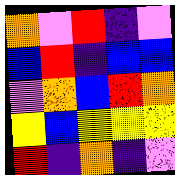[["orange", "violet", "red", "indigo", "violet"], ["blue", "red", "indigo", "blue", "blue"], ["violet", "orange", "blue", "red", "orange"], ["yellow", "blue", "yellow", "yellow", "yellow"], ["red", "indigo", "orange", "indigo", "violet"]]